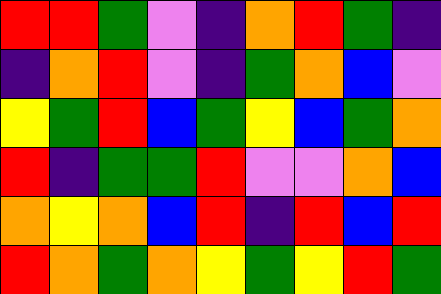[["red", "red", "green", "violet", "indigo", "orange", "red", "green", "indigo"], ["indigo", "orange", "red", "violet", "indigo", "green", "orange", "blue", "violet"], ["yellow", "green", "red", "blue", "green", "yellow", "blue", "green", "orange"], ["red", "indigo", "green", "green", "red", "violet", "violet", "orange", "blue"], ["orange", "yellow", "orange", "blue", "red", "indigo", "red", "blue", "red"], ["red", "orange", "green", "orange", "yellow", "green", "yellow", "red", "green"]]